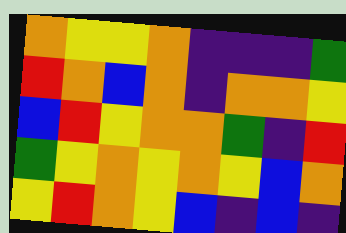[["orange", "yellow", "yellow", "orange", "indigo", "indigo", "indigo", "green"], ["red", "orange", "blue", "orange", "indigo", "orange", "orange", "yellow"], ["blue", "red", "yellow", "orange", "orange", "green", "indigo", "red"], ["green", "yellow", "orange", "yellow", "orange", "yellow", "blue", "orange"], ["yellow", "red", "orange", "yellow", "blue", "indigo", "blue", "indigo"]]